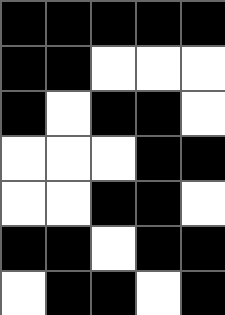[["black", "black", "black", "black", "black"], ["black", "black", "white", "white", "white"], ["black", "white", "black", "black", "white"], ["white", "white", "white", "black", "black"], ["white", "white", "black", "black", "white"], ["black", "black", "white", "black", "black"], ["white", "black", "black", "white", "black"]]